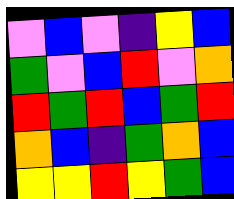[["violet", "blue", "violet", "indigo", "yellow", "blue"], ["green", "violet", "blue", "red", "violet", "orange"], ["red", "green", "red", "blue", "green", "red"], ["orange", "blue", "indigo", "green", "orange", "blue"], ["yellow", "yellow", "red", "yellow", "green", "blue"]]